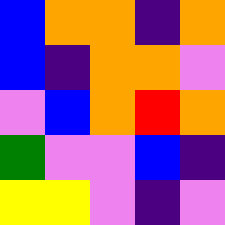[["blue", "orange", "orange", "indigo", "orange"], ["blue", "indigo", "orange", "orange", "violet"], ["violet", "blue", "orange", "red", "orange"], ["green", "violet", "violet", "blue", "indigo"], ["yellow", "yellow", "violet", "indigo", "violet"]]